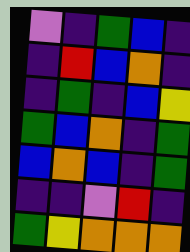[["violet", "indigo", "green", "blue", "indigo"], ["indigo", "red", "blue", "orange", "indigo"], ["indigo", "green", "indigo", "blue", "yellow"], ["green", "blue", "orange", "indigo", "green"], ["blue", "orange", "blue", "indigo", "green"], ["indigo", "indigo", "violet", "red", "indigo"], ["green", "yellow", "orange", "orange", "orange"]]